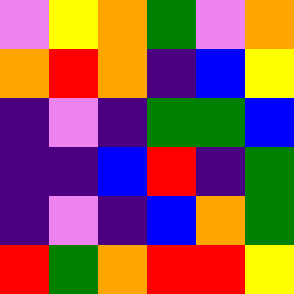[["violet", "yellow", "orange", "green", "violet", "orange"], ["orange", "red", "orange", "indigo", "blue", "yellow"], ["indigo", "violet", "indigo", "green", "green", "blue"], ["indigo", "indigo", "blue", "red", "indigo", "green"], ["indigo", "violet", "indigo", "blue", "orange", "green"], ["red", "green", "orange", "red", "red", "yellow"]]